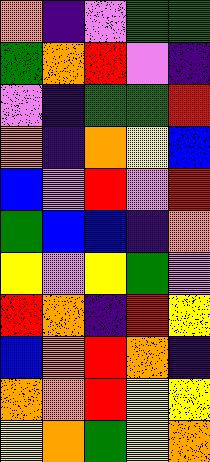[["orange", "indigo", "violet", "green", "green"], ["green", "orange", "red", "violet", "indigo"], ["violet", "indigo", "green", "green", "red"], ["orange", "indigo", "orange", "yellow", "blue"], ["blue", "violet", "red", "violet", "red"], ["green", "blue", "blue", "indigo", "orange"], ["yellow", "violet", "yellow", "green", "violet"], ["red", "orange", "indigo", "red", "yellow"], ["blue", "orange", "red", "orange", "indigo"], ["orange", "orange", "red", "yellow", "yellow"], ["yellow", "orange", "green", "yellow", "orange"]]